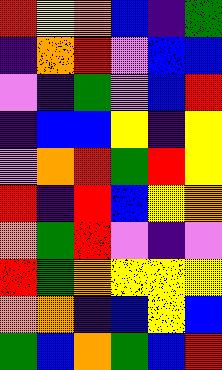[["red", "yellow", "orange", "blue", "indigo", "green"], ["indigo", "orange", "red", "violet", "blue", "blue"], ["violet", "indigo", "green", "violet", "blue", "red"], ["indigo", "blue", "blue", "yellow", "indigo", "yellow"], ["violet", "orange", "red", "green", "red", "yellow"], ["red", "indigo", "red", "blue", "yellow", "orange"], ["orange", "green", "red", "violet", "indigo", "violet"], ["red", "green", "orange", "yellow", "yellow", "yellow"], ["orange", "orange", "indigo", "blue", "yellow", "blue"], ["green", "blue", "orange", "green", "blue", "red"]]